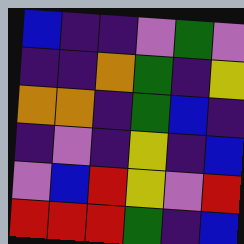[["blue", "indigo", "indigo", "violet", "green", "violet"], ["indigo", "indigo", "orange", "green", "indigo", "yellow"], ["orange", "orange", "indigo", "green", "blue", "indigo"], ["indigo", "violet", "indigo", "yellow", "indigo", "blue"], ["violet", "blue", "red", "yellow", "violet", "red"], ["red", "red", "red", "green", "indigo", "blue"]]